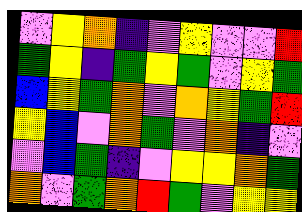[["violet", "yellow", "orange", "indigo", "violet", "yellow", "violet", "violet", "red"], ["green", "yellow", "indigo", "green", "yellow", "green", "violet", "yellow", "green"], ["blue", "yellow", "green", "orange", "violet", "orange", "yellow", "green", "red"], ["yellow", "blue", "violet", "orange", "green", "violet", "orange", "indigo", "violet"], ["violet", "blue", "green", "indigo", "violet", "yellow", "yellow", "orange", "green"], ["orange", "violet", "green", "orange", "red", "green", "violet", "yellow", "yellow"]]